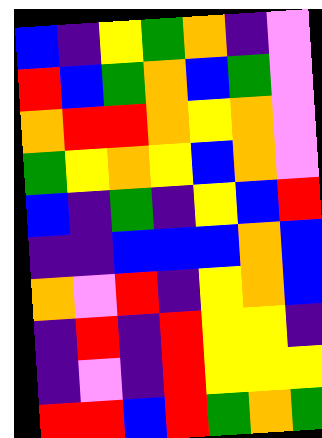[["blue", "indigo", "yellow", "green", "orange", "indigo", "violet"], ["red", "blue", "green", "orange", "blue", "green", "violet"], ["orange", "red", "red", "orange", "yellow", "orange", "violet"], ["green", "yellow", "orange", "yellow", "blue", "orange", "violet"], ["blue", "indigo", "green", "indigo", "yellow", "blue", "red"], ["indigo", "indigo", "blue", "blue", "blue", "orange", "blue"], ["orange", "violet", "red", "indigo", "yellow", "orange", "blue"], ["indigo", "red", "indigo", "red", "yellow", "yellow", "indigo"], ["indigo", "violet", "indigo", "red", "yellow", "yellow", "yellow"], ["red", "red", "blue", "red", "green", "orange", "green"]]